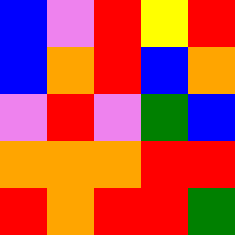[["blue", "violet", "red", "yellow", "red"], ["blue", "orange", "red", "blue", "orange"], ["violet", "red", "violet", "green", "blue"], ["orange", "orange", "orange", "red", "red"], ["red", "orange", "red", "red", "green"]]